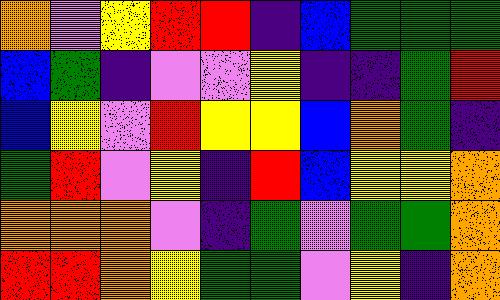[["orange", "violet", "yellow", "red", "red", "indigo", "blue", "green", "green", "green"], ["blue", "green", "indigo", "violet", "violet", "yellow", "indigo", "indigo", "green", "red"], ["blue", "yellow", "violet", "red", "yellow", "yellow", "blue", "orange", "green", "indigo"], ["green", "red", "violet", "yellow", "indigo", "red", "blue", "yellow", "yellow", "orange"], ["orange", "orange", "orange", "violet", "indigo", "green", "violet", "green", "green", "orange"], ["red", "red", "orange", "yellow", "green", "green", "violet", "yellow", "indigo", "orange"]]